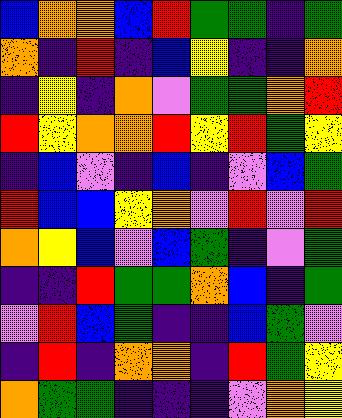[["blue", "orange", "orange", "blue", "red", "green", "green", "indigo", "green"], ["orange", "indigo", "red", "indigo", "blue", "yellow", "indigo", "indigo", "orange"], ["indigo", "yellow", "indigo", "orange", "violet", "green", "green", "orange", "red"], ["red", "yellow", "orange", "orange", "red", "yellow", "red", "green", "yellow"], ["indigo", "blue", "violet", "indigo", "blue", "indigo", "violet", "blue", "green"], ["red", "blue", "blue", "yellow", "orange", "violet", "red", "violet", "red"], ["orange", "yellow", "blue", "violet", "blue", "green", "indigo", "violet", "green"], ["indigo", "indigo", "red", "green", "green", "orange", "blue", "indigo", "green"], ["violet", "red", "blue", "green", "indigo", "indigo", "blue", "green", "violet"], ["indigo", "red", "indigo", "orange", "orange", "indigo", "red", "green", "yellow"], ["orange", "green", "green", "indigo", "indigo", "indigo", "violet", "orange", "yellow"]]